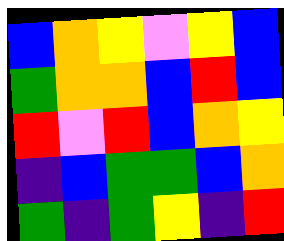[["blue", "orange", "yellow", "violet", "yellow", "blue"], ["green", "orange", "orange", "blue", "red", "blue"], ["red", "violet", "red", "blue", "orange", "yellow"], ["indigo", "blue", "green", "green", "blue", "orange"], ["green", "indigo", "green", "yellow", "indigo", "red"]]